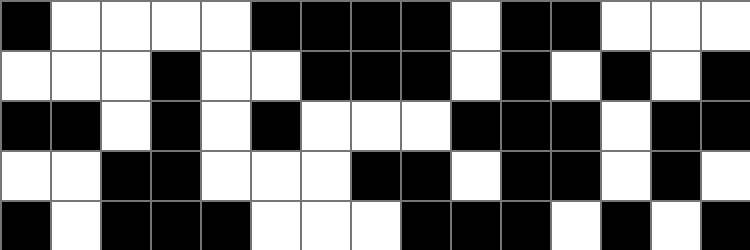[["black", "white", "white", "white", "white", "black", "black", "black", "black", "white", "black", "black", "white", "white", "white"], ["white", "white", "white", "black", "white", "white", "black", "black", "black", "white", "black", "white", "black", "white", "black"], ["black", "black", "white", "black", "white", "black", "white", "white", "white", "black", "black", "black", "white", "black", "black"], ["white", "white", "black", "black", "white", "white", "white", "black", "black", "white", "black", "black", "white", "black", "white"], ["black", "white", "black", "black", "black", "white", "white", "white", "black", "black", "black", "white", "black", "white", "black"]]